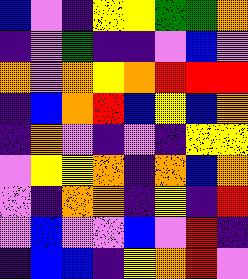[["blue", "violet", "indigo", "yellow", "yellow", "green", "green", "orange"], ["indigo", "violet", "green", "indigo", "indigo", "violet", "blue", "violet"], ["orange", "violet", "orange", "yellow", "orange", "red", "red", "red"], ["indigo", "blue", "orange", "red", "blue", "yellow", "blue", "orange"], ["indigo", "orange", "violet", "indigo", "violet", "indigo", "yellow", "yellow"], ["violet", "yellow", "yellow", "orange", "indigo", "orange", "blue", "orange"], ["violet", "indigo", "orange", "orange", "indigo", "yellow", "indigo", "red"], ["violet", "blue", "violet", "violet", "blue", "violet", "red", "indigo"], ["indigo", "blue", "blue", "indigo", "yellow", "orange", "red", "violet"]]